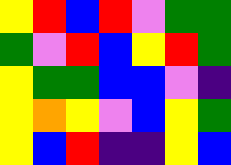[["yellow", "red", "blue", "red", "violet", "green", "green"], ["green", "violet", "red", "blue", "yellow", "red", "green"], ["yellow", "green", "green", "blue", "blue", "violet", "indigo"], ["yellow", "orange", "yellow", "violet", "blue", "yellow", "green"], ["yellow", "blue", "red", "indigo", "indigo", "yellow", "blue"]]